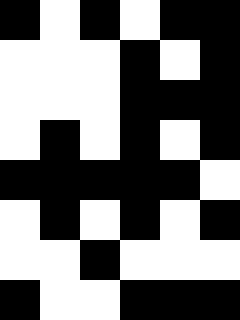[["black", "white", "black", "white", "black", "black"], ["white", "white", "white", "black", "white", "black"], ["white", "white", "white", "black", "black", "black"], ["white", "black", "white", "black", "white", "black"], ["black", "black", "black", "black", "black", "white"], ["white", "black", "white", "black", "white", "black"], ["white", "white", "black", "white", "white", "white"], ["black", "white", "white", "black", "black", "black"]]